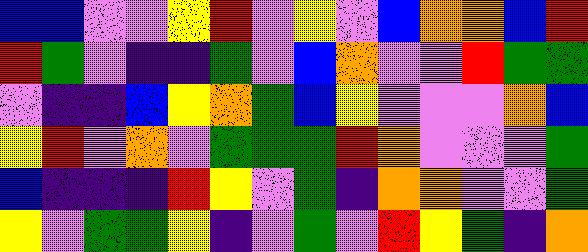[["blue", "blue", "violet", "violet", "yellow", "red", "violet", "yellow", "violet", "blue", "orange", "orange", "blue", "red"], ["red", "green", "violet", "indigo", "indigo", "green", "violet", "blue", "orange", "violet", "violet", "red", "green", "green"], ["violet", "indigo", "indigo", "blue", "yellow", "orange", "green", "blue", "yellow", "violet", "violet", "violet", "orange", "blue"], ["yellow", "red", "violet", "orange", "violet", "green", "green", "green", "red", "orange", "violet", "violet", "violet", "green"], ["blue", "indigo", "indigo", "indigo", "red", "yellow", "violet", "green", "indigo", "orange", "orange", "violet", "violet", "green"], ["yellow", "violet", "green", "green", "yellow", "indigo", "violet", "green", "violet", "red", "yellow", "green", "indigo", "orange"]]